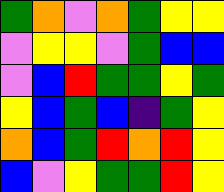[["green", "orange", "violet", "orange", "green", "yellow", "yellow"], ["violet", "yellow", "yellow", "violet", "green", "blue", "blue"], ["violet", "blue", "red", "green", "green", "yellow", "green"], ["yellow", "blue", "green", "blue", "indigo", "green", "yellow"], ["orange", "blue", "green", "red", "orange", "red", "yellow"], ["blue", "violet", "yellow", "green", "green", "red", "yellow"]]